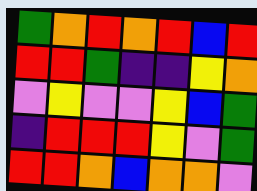[["green", "orange", "red", "orange", "red", "blue", "red"], ["red", "red", "green", "indigo", "indigo", "yellow", "orange"], ["violet", "yellow", "violet", "violet", "yellow", "blue", "green"], ["indigo", "red", "red", "red", "yellow", "violet", "green"], ["red", "red", "orange", "blue", "orange", "orange", "violet"]]